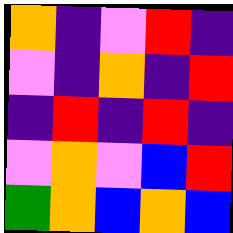[["orange", "indigo", "violet", "red", "indigo"], ["violet", "indigo", "orange", "indigo", "red"], ["indigo", "red", "indigo", "red", "indigo"], ["violet", "orange", "violet", "blue", "red"], ["green", "orange", "blue", "orange", "blue"]]